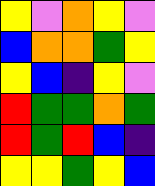[["yellow", "violet", "orange", "yellow", "violet"], ["blue", "orange", "orange", "green", "yellow"], ["yellow", "blue", "indigo", "yellow", "violet"], ["red", "green", "green", "orange", "green"], ["red", "green", "red", "blue", "indigo"], ["yellow", "yellow", "green", "yellow", "blue"]]